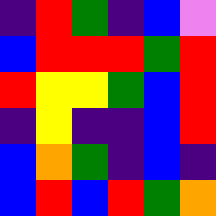[["indigo", "red", "green", "indigo", "blue", "violet"], ["blue", "red", "red", "red", "green", "red"], ["red", "yellow", "yellow", "green", "blue", "red"], ["indigo", "yellow", "indigo", "indigo", "blue", "red"], ["blue", "orange", "green", "indigo", "blue", "indigo"], ["blue", "red", "blue", "red", "green", "orange"]]